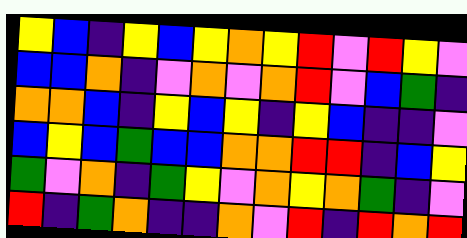[["yellow", "blue", "indigo", "yellow", "blue", "yellow", "orange", "yellow", "red", "violet", "red", "yellow", "violet"], ["blue", "blue", "orange", "indigo", "violet", "orange", "violet", "orange", "red", "violet", "blue", "green", "indigo"], ["orange", "orange", "blue", "indigo", "yellow", "blue", "yellow", "indigo", "yellow", "blue", "indigo", "indigo", "violet"], ["blue", "yellow", "blue", "green", "blue", "blue", "orange", "orange", "red", "red", "indigo", "blue", "yellow"], ["green", "violet", "orange", "indigo", "green", "yellow", "violet", "orange", "yellow", "orange", "green", "indigo", "violet"], ["red", "indigo", "green", "orange", "indigo", "indigo", "orange", "violet", "red", "indigo", "red", "orange", "red"]]